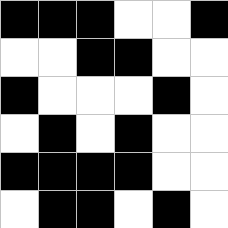[["black", "black", "black", "white", "white", "black"], ["white", "white", "black", "black", "white", "white"], ["black", "white", "white", "white", "black", "white"], ["white", "black", "white", "black", "white", "white"], ["black", "black", "black", "black", "white", "white"], ["white", "black", "black", "white", "black", "white"]]